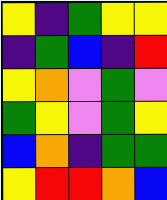[["yellow", "indigo", "green", "yellow", "yellow"], ["indigo", "green", "blue", "indigo", "red"], ["yellow", "orange", "violet", "green", "violet"], ["green", "yellow", "violet", "green", "yellow"], ["blue", "orange", "indigo", "green", "green"], ["yellow", "red", "red", "orange", "blue"]]